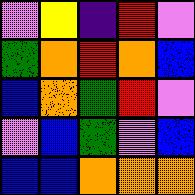[["violet", "yellow", "indigo", "red", "violet"], ["green", "orange", "red", "orange", "blue"], ["blue", "orange", "green", "red", "violet"], ["violet", "blue", "green", "violet", "blue"], ["blue", "blue", "orange", "orange", "orange"]]